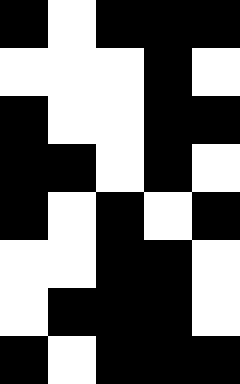[["black", "white", "black", "black", "black"], ["white", "white", "white", "black", "white"], ["black", "white", "white", "black", "black"], ["black", "black", "white", "black", "white"], ["black", "white", "black", "white", "black"], ["white", "white", "black", "black", "white"], ["white", "black", "black", "black", "white"], ["black", "white", "black", "black", "black"]]